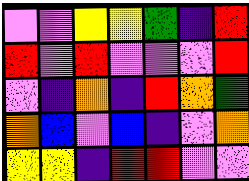[["violet", "violet", "yellow", "yellow", "green", "indigo", "red"], ["red", "violet", "red", "violet", "violet", "violet", "red"], ["violet", "indigo", "orange", "indigo", "red", "orange", "green"], ["orange", "blue", "violet", "blue", "indigo", "violet", "orange"], ["yellow", "yellow", "indigo", "red", "red", "violet", "violet"]]